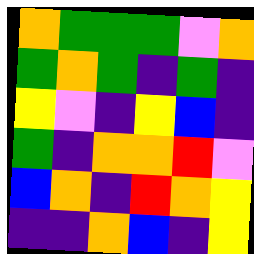[["orange", "green", "green", "green", "violet", "orange"], ["green", "orange", "green", "indigo", "green", "indigo"], ["yellow", "violet", "indigo", "yellow", "blue", "indigo"], ["green", "indigo", "orange", "orange", "red", "violet"], ["blue", "orange", "indigo", "red", "orange", "yellow"], ["indigo", "indigo", "orange", "blue", "indigo", "yellow"]]